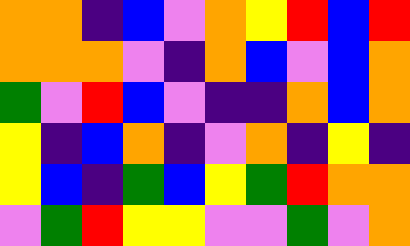[["orange", "orange", "indigo", "blue", "violet", "orange", "yellow", "red", "blue", "red"], ["orange", "orange", "orange", "violet", "indigo", "orange", "blue", "violet", "blue", "orange"], ["green", "violet", "red", "blue", "violet", "indigo", "indigo", "orange", "blue", "orange"], ["yellow", "indigo", "blue", "orange", "indigo", "violet", "orange", "indigo", "yellow", "indigo"], ["yellow", "blue", "indigo", "green", "blue", "yellow", "green", "red", "orange", "orange"], ["violet", "green", "red", "yellow", "yellow", "violet", "violet", "green", "violet", "orange"]]